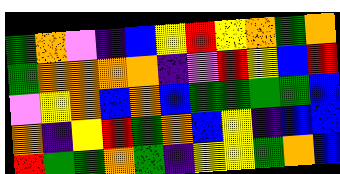[["green", "orange", "violet", "indigo", "blue", "yellow", "red", "yellow", "orange", "green", "orange"], ["green", "orange", "orange", "orange", "orange", "indigo", "violet", "red", "yellow", "blue", "red"], ["violet", "yellow", "orange", "blue", "orange", "blue", "green", "green", "green", "green", "blue"], ["orange", "indigo", "yellow", "red", "green", "orange", "blue", "yellow", "indigo", "blue", "blue"], ["red", "green", "green", "orange", "green", "indigo", "yellow", "yellow", "green", "orange", "blue"]]